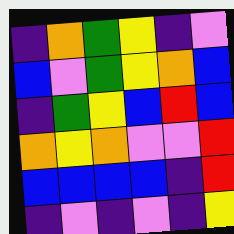[["indigo", "orange", "green", "yellow", "indigo", "violet"], ["blue", "violet", "green", "yellow", "orange", "blue"], ["indigo", "green", "yellow", "blue", "red", "blue"], ["orange", "yellow", "orange", "violet", "violet", "red"], ["blue", "blue", "blue", "blue", "indigo", "red"], ["indigo", "violet", "indigo", "violet", "indigo", "yellow"]]